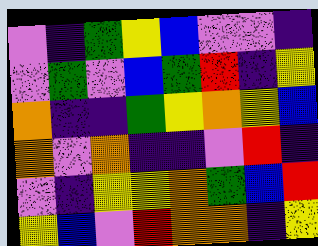[["violet", "indigo", "green", "yellow", "blue", "violet", "violet", "indigo"], ["violet", "green", "violet", "blue", "green", "red", "indigo", "yellow"], ["orange", "indigo", "indigo", "green", "yellow", "orange", "yellow", "blue"], ["orange", "violet", "orange", "indigo", "indigo", "violet", "red", "indigo"], ["violet", "indigo", "yellow", "yellow", "orange", "green", "blue", "red"], ["yellow", "blue", "violet", "red", "orange", "orange", "indigo", "yellow"]]